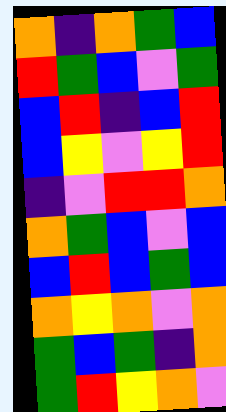[["orange", "indigo", "orange", "green", "blue"], ["red", "green", "blue", "violet", "green"], ["blue", "red", "indigo", "blue", "red"], ["blue", "yellow", "violet", "yellow", "red"], ["indigo", "violet", "red", "red", "orange"], ["orange", "green", "blue", "violet", "blue"], ["blue", "red", "blue", "green", "blue"], ["orange", "yellow", "orange", "violet", "orange"], ["green", "blue", "green", "indigo", "orange"], ["green", "red", "yellow", "orange", "violet"]]